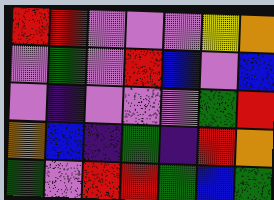[["red", "red", "violet", "violet", "violet", "yellow", "orange"], ["violet", "green", "violet", "red", "blue", "violet", "blue"], ["violet", "indigo", "violet", "violet", "violet", "green", "red"], ["orange", "blue", "indigo", "green", "indigo", "red", "orange"], ["green", "violet", "red", "red", "green", "blue", "green"]]